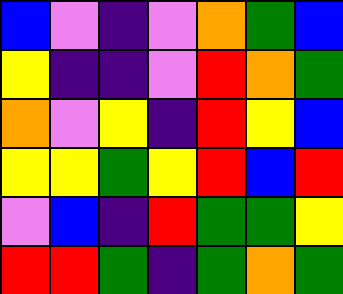[["blue", "violet", "indigo", "violet", "orange", "green", "blue"], ["yellow", "indigo", "indigo", "violet", "red", "orange", "green"], ["orange", "violet", "yellow", "indigo", "red", "yellow", "blue"], ["yellow", "yellow", "green", "yellow", "red", "blue", "red"], ["violet", "blue", "indigo", "red", "green", "green", "yellow"], ["red", "red", "green", "indigo", "green", "orange", "green"]]